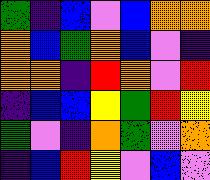[["green", "indigo", "blue", "violet", "blue", "orange", "orange"], ["orange", "blue", "green", "orange", "blue", "violet", "indigo"], ["orange", "orange", "indigo", "red", "orange", "violet", "red"], ["indigo", "blue", "blue", "yellow", "green", "red", "yellow"], ["green", "violet", "indigo", "orange", "green", "violet", "orange"], ["indigo", "blue", "red", "yellow", "violet", "blue", "violet"]]